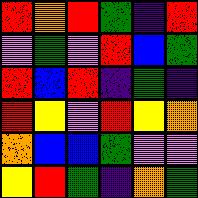[["red", "orange", "red", "green", "indigo", "red"], ["violet", "green", "violet", "red", "blue", "green"], ["red", "blue", "red", "indigo", "green", "indigo"], ["red", "yellow", "violet", "red", "yellow", "orange"], ["orange", "blue", "blue", "green", "violet", "violet"], ["yellow", "red", "green", "indigo", "orange", "green"]]